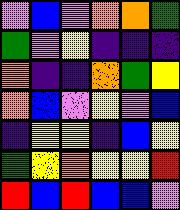[["violet", "blue", "violet", "orange", "orange", "green"], ["green", "violet", "yellow", "indigo", "indigo", "indigo"], ["orange", "indigo", "indigo", "orange", "green", "yellow"], ["orange", "blue", "violet", "yellow", "violet", "blue"], ["indigo", "yellow", "yellow", "indigo", "blue", "yellow"], ["green", "yellow", "orange", "yellow", "yellow", "red"], ["red", "blue", "red", "blue", "blue", "violet"]]